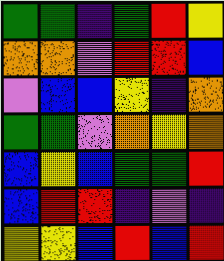[["green", "green", "indigo", "green", "red", "yellow"], ["orange", "orange", "violet", "red", "red", "blue"], ["violet", "blue", "blue", "yellow", "indigo", "orange"], ["green", "green", "violet", "orange", "yellow", "orange"], ["blue", "yellow", "blue", "green", "green", "red"], ["blue", "red", "red", "indigo", "violet", "indigo"], ["yellow", "yellow", "blue", "red", "blue", "red"]]